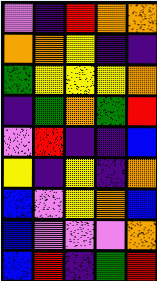[["violet", "indigo", "red", "orange", "orange"], ["orange", "orange", "yellow", "indigo", "indigo"], ["green", "yellow", "yellow", "yellow", "orange"], ["indigo", "green", "orange", "green", "red"], ["violet", "red", "indigo", "indigo", "blue"], ["yellow", "indigo", "yellow", "indigo", "orange"], ["blue", "violet", "yellow", "orange", "blue"], ["blue", "violet", "violet", "violet", "orange"], ["blue", "red", "indigo", "green", "red"]]